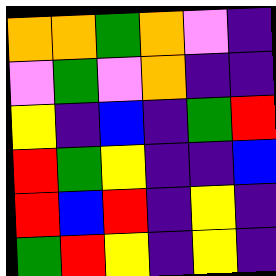[["orange", "orange", "green", "orange", "violet", "indigo"], ["violet", "green", "violet", "orange", "indigo", "indigo"], ["yellow", "indigo", "blue", "indigo", "green", "red"], ["red", "green", "yellow", "indigo", "indigo", "blue"], ["red", "blue", "red", "indigo", "yellow", "indigo"], ["green", "red", "yellow", "indigo", "yellow", "indigo"]]